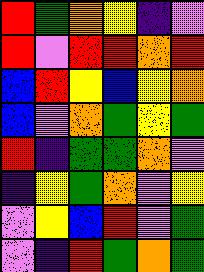[["red", "green", "orange", "yellow", "indigo", "violet"], ["red", "violet", "red", "red", "orange", "red"], ["blue", "red", "yellow", "blue", "yellow", "orange"], ["blue", "violet", "orange", "green", "yellow", "green"], ["red", "indigo", "green", "green", "orange", "violet"], ["indigo", "yellow", "green", "orange", "violet", "yellow"], ["violet", "yellow", "blue", "red", "violet", "green"], ["violet", "indigo", "red", "green", "orange", "green"]]